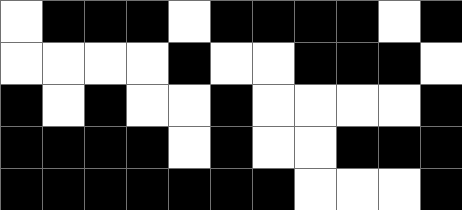[["white", "black", "black", "black", "white", "black", "black", "black", "black", "white", "black"], ["white", "white", "white", "white", "black", "white", "white", "black", "black", "black", "white"], ["black", "white", "black", "white", "white", "black", "white", "white", "white", "white", "black"], ["black", "black", "black", "black", "white", "black", "white", "white", "black", "black", "black"], ["black", "black", "black", "black", "black", "black", "black", "white", "white", "white", "black"]]